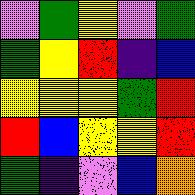[["violet", "green", "yellow", "violet", "green"], ["green", "yellow", "red", "indigo", "blue"], ["yellow", "yellow", "yellow", "green", "red"], ["red", "blue", "yellow", "yellow", "red"], ["green", "indigo", "violet", "blue", "orange"]]